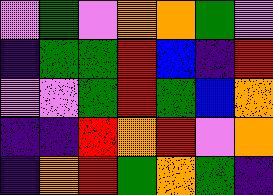[["violet", "green", "violet", "orange", "orange", "green", "violet"], ["indigo", "green", "green", "red", "blue", "indigo", "red"], ["violet", "violet", "green", "red", "green", "blue", "orange"], ["indigo", "indigo", "red", "orange", "red", "violet", "orange"], ["indigo", "orange", "red", "green", "orange", "green", "indigo"]]